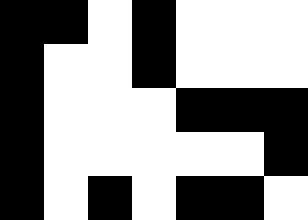[["black", "black", "white", "black", "white", "white", "white"], ["black", "white", "white", "black", "white", "white", "white"], ["black", "white", "white", "white", "black", "black", "black"], ["black", "white", "white", "white", "white", "white", "black"], ["black", "white", "black", "white", "black", "black", "white"]]